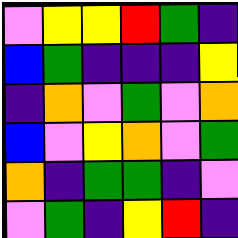[["violet", "yellow", "yellow", "red", "green", "indigo"], ["blue", "green", "indigo", "indigo", "indigo", "yellow"], ["indigo", "orange", "violet", "green", "violet", "orange"], ["blue", "violet", "yellow", "orange", "violet", "green"], ["orange", "indigo", "green", "green", "indigo", "violet"], ["violet", "green", "indigo", "yellow", "red", "indigo"]]